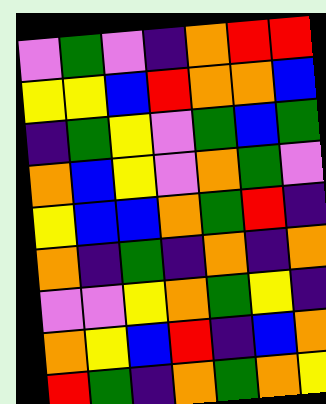[["violet", "green", "violet", "indigo", "orange", "red", "red"], ["yellow", "yellow", "blue", "red", "orange", "orange", "blue"], ["indigo", "green", "yellow", "violet", "green", "blue", "green"], ["orange", "blue", "yellow", "violet", "orange", "green", "violet"], ["yellow", "blue", "blue", "orange", "green", "red", "indigo"], ["orange", "indigo", "green", "indigo", "orange", "indigo", "orange"], ["violet", "violet", "yellow", "orange", "green", "yellow", "indigo"], ["orange", "yellow", "blue", "red", "indigo", "blue", "orange"], ["red", "green", "indigo", "orange", "green", "orange", "yellow"]]